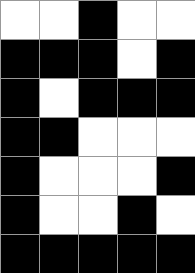[["white", "white", "black", "white", "white"], ["black", "black", "black", "white", "black"], ["black", "white", "black", "black", "black"], ["black", "black", "white", "white", "white"], ["black", "white", "white", "white", "black"], ["black", "white", "white", "black", "white"], ["black", "black", "black", "black", "black"]]